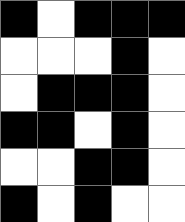[["black", "white", "black", "black", "black"], ["white", "white", "white", "black", "white"], ["white", "black", "black", "black", "white"], ["black", "black", "white", "black", "white"], ["white", "white", "black", "black", "white"], ["black", "white", "black", "white", "white"]]